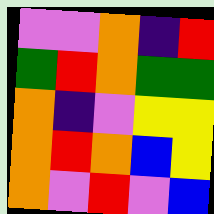[["violet", "violet", "orange", "indigo", "red"], ["green", "red", "orange", "green", "green"], ["orange", "indigo", "violet", "yellow", "yellow"], ["orange", "red", "orange", "blue", "yellow"], ["orange", "violet", "red", "violet", "blue"]]